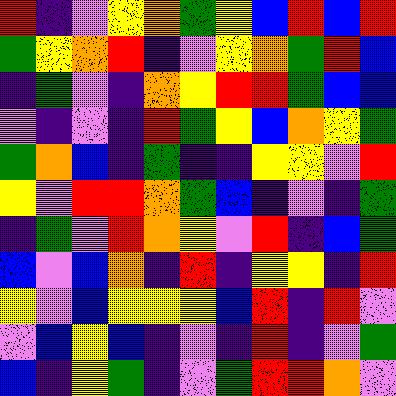[["red", "indigo", "violet", "yellow", "orange", "green", "yellow", "blue", "red", "blue", "red"], ["green", "yellow", "orange", "red", "indigo", "violet", "yellow", "orange", "green", "red", "blue"], ["indigo", "green", "violet", "indigo", "orange", "yellow", "red", "red", "green", "blue", "blue"], ["violet", "indigo", "violet", "indigo", "red", "green", "yellow", "blue", "orange", "yellow", "green"], ["green", "orange", "blue", "indigo", "green", "indigo", "indigo", "yellow", "yellow", "violet", "red"], ["yellow", "violet", "red", "red", "orange", "green", "blue", "indigo", "violet", "indigo", "green"], ["indigo", "green", "violet", "red", "orange", "yellow", "violet", "red", "indigo", "blue", "green"], ["blue", "violet", "blue", "orange", "indigo", "red", "indigo", "yellow", "yellow", "indigo", "red"], ["yellow", "violet", "blue", "yellow", "yellow", "yellow", "blue", "red", "indigo", "red", "violet"], ["violet", "blue", "yellow", "blue", "indigo", "violet", "indigo", "red", "indigo", "violet", "green"], ["blue", "indigo", "yellow", "green", "indigo", "violet", "green", "red", "red", "orange", "violet"]]